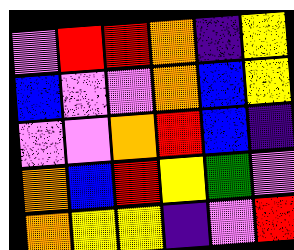[["violet", "red", "red", "orange", "indigo", "yellow"], ["blue", "violet", "violet", "orange", "blue", "yellow"], ["violet", "violet", "orange", "red", "blue", "indigo"], ["orange", "blue", "red", "yellow", "green", "violet"], ["orange", "yellow", "yellow", "indigo", "violet", "red"]]